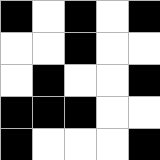[["black", "white", "black", "white", "black"], ["white", "white", "black", "white", "white"], ["white", "black", "white", "white", "black"], ["black", "black", "black", "white", "white"], ["black", "white", "white", "white", "black"]]